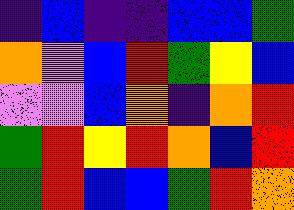[["indigo", "blue", "indigo", "indigo", "blue", "blue", "green"], ["orange", "violet", "blue", "red", "green", "yellow", "blue"], ["violet", "violet", "blue", "orange", "indigo", "orange", "red"], ["green", "red", "yellow", "red", "orange", "blue", "red"], ["green", "red", "blue", "blue", "green", "red", "orange"]]